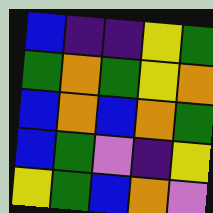[["blue", "indigo", "indigo", "yellow", "green"], ["green", "orange", "green", "yellow", "orange"], ["blue", "orange", "blue", "orange", "green"], ["blue", "green", "violet", "indigo", "yellow"], ["yellow", "green", "blue", "orange", "violet"]]